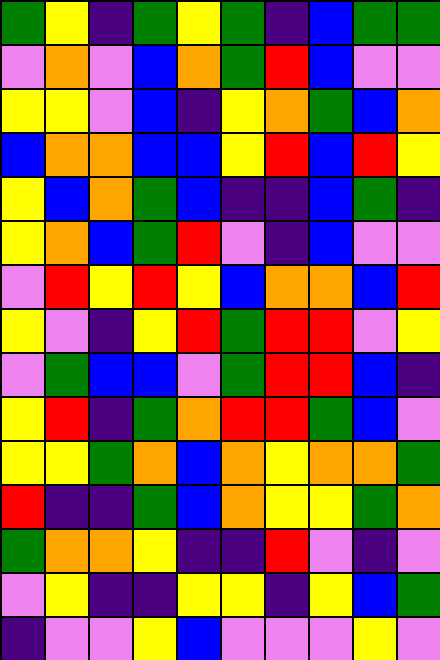[["green", "yellow", "indigo", "green", "yellow", "green", "indigo", "blue", "green", "green"], ["violet", "orange", "violet", "blue", "orange", "green", "red", "blue", "violet", "violet"], ["yellow", "yellow", "violet", "blue", "indigo", "yellow", "orange", "green", "blue", "orange"], ["blue", "orange", "orange", "blue", "blue", "yellow", "red", "blue", "red", "yellow"], ["yellow", "blue", "orange", "green", "blue", "indigo", "indigo", "blue", "green", "indigo"], ["yellow", "orange", "blue", "green", "red", "violet", "indigo", "blue", "violet", "violet"], ["violet", "red", "yellow", "red", "yellow", "blue", "orange", "orange", "blue", "red"], ["yellow", "violet", "indigo", "yellow", "red", "green", "red", "red", "violet", "yellow"], ["violet", "green", "blue", "blue", "violet", "green", "red", "red", "blue", "indigo"], ["yellow", "red", "indigo", "green", "orange", "red", "red", "green", "blue", "violet"], ["yellow", "yellow", "green", "orange", "blue", "orange", "yellow", "orange", "orange", "green"], ["red", "indigo", "indigo", "green", "blue", "orange", "yellow", "yellow", "green", "orange"], ["green", "orange", "orange", "yellow", "indigo", "indigo", "red", "violet", "indigo", "violet"], ["violet", "yellow", "indigo", "indigo", "yellow", "yellow", "indigo", "yellow", "blue", "green"], ["indigo", "violet", "violet", "yellow", "blue", "violet", "violet", "violet", "yellow", "violet"]]